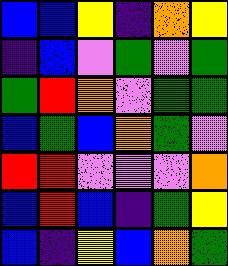[["blue", "blue", "yellow", "indigo", "orange", "yellow"], ["indigo", "blue", "violet", "green", "violet", "green"], ["green", "red", "orange", "violet", "green", "green"], ["blue", "green", "blue", "orange", "green", "violet"], ["red", "red", "violet", "violet", "violet", "orange"], ["blue", "red", "blue", "indigo", "green", "yellow"], ["blue", "indigo", "yellow", "blue", "orange", "green"]]